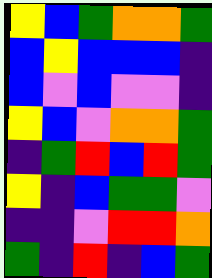[["yellow", "blue", "green", "orange", "orange", "green"], ["blue", "yellow", "blue", "blue", "blue", "indigo"], ["blue", "violet", "blue", "violet", "violet", "indigo"], ["yellow", "blue", "violet", "orange", "orange", "green"], ["indigo", "green", "red", "blue", "red", "green"], ["yellow", "indigo", "blue", "green", "green", "violet"], ["indigo", "indigo", "violet", "red", "red", "orange"], ["green", "indigo", "red", "indigo", "blue", "green"]]